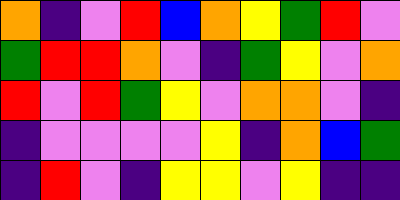[["orange", "indigo", "violet", "red", "blue", "orange", "yellow", "green", "red", "violet"], ["green", "red", "red", "orange", "violet", "indigo", "green", "yellow", "violet", "orange"], ["red", "violet", "red", "green", "yellow", "violet", "orange", "orange", "violet", "indigo"], ["indigo", "violet", "violet", "violet", "violet", "yellow", "indigo", "orange", "blue", "green"], ["indigo", "red", "violet", "indigo", "yellow", "yellow", "violet", "yellow", "indigo", "indigo"]]